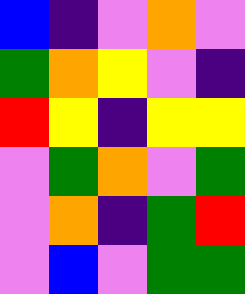[["blue", "indigo", "violet", "orange", "violet"], ["green", "orange", "yellow", "violet", "indigo"], ["red", "yellow", "indigo", "yellow", "yellow"], ["violet", "green", "orange", "violet", "green"], ["violet", "orange", "indigo", "green", "red"], ["violet", "blue", "violet", "green", "green"]]